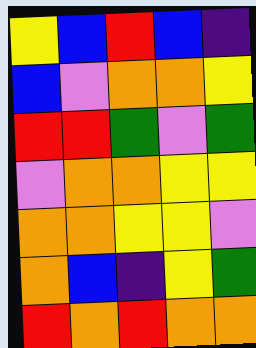[["yellow", "blue", "red", "blue", "indigo"], ["blue", "violet", "orange", "orange", "yellow"], ["red", "red", "green", "violet", "green"], ["violet", "orange", "orange", "yellow", "yellow"], ["orange", "orange", "yellow", "yellow", "violet"], ["orange", "blue", "indigo", "yellow", "green"], ["red", "orange", "red", "orange", "orange"]]